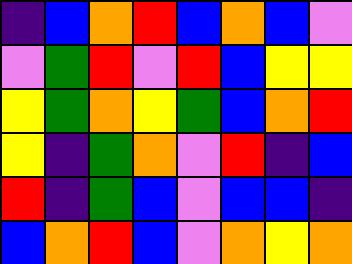[["indigo", "blue", "orange", "red", "blue", "orange", "blue", "violet"], ["violet", "green", "red", "violet", "red", "blue", "yellow", "yellow"], ["yellow", "green", "orange", "yellow", "green", "blue", "orange", "red"], ["yellow", "indigo", "green", "orange", "violet", "red", "indigo", "blue"], ["red", "indigo", "green", "blue", "violet", "blue", "blue", "indigo"], ["blue", "orange", "red", "blue", "violet", "orange", "yellow", "orange"]]